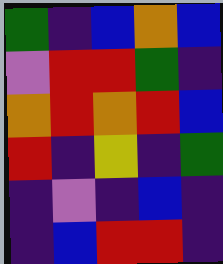[["green", "indigo", "blue", "orange", "blue"], ["violet", "red", "red", "green", "indigo"], ["orange", "red", "orange", "red", "blue"], ["red", "indigo", "yellow", "indigo", "green"], ["indigo", "violet", "indigo", "blue", "indigo"], ["indigo", "blue", "red", "red", "indigo"]]